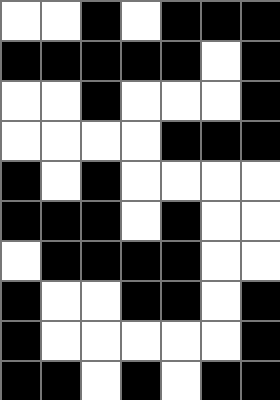[["white", "white", "black", "white", "black", "black", "black"], ["black", "black", "black", "black", "black", "white", "black"], ["white", "white", "black", "white", "white", "white", "black"], ["white", "white", "white", "white", "black", "black", "black"], ["black", "white", "black", "white", "white", "white", "white"], ["black", "black", "black", "white", "black", "white", "white"], ["white", "black", "black", "black", "black", "white", "white"], ["black", "white", "white", "black", "black", "white", "black"], ["black", "white", "white", "white", "white", "white", "black"], ["black", "black", "white", "black", "white", "black", "black"]]